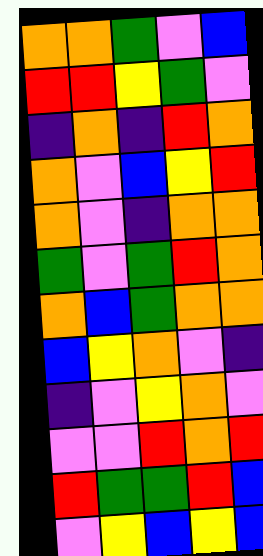[["orange", "orange", "green", "violet", "blue"], ["red", "red", "yellow", "green", "violet"], ["indigo", "orange", "indigo", "red", "orange"], ["orange", "violet", "blue", "yellow", "red"], ["orange", "violet", "indigo", "orange", "orange"], ["green", "violet", "green", "red", "orange"], ["orange", "blue", "green", "orange", "orange"], ["blue", "yellow", "orange", "violet", "indigo"], ["indigo", "violet", "yellow", "orange", "violet"], ["violet", "violet", "red", "orange", "red"], ["red", "green", "green", "red", "blue"], ["violet", "yellow", "blue", "yellow", "blue"]]